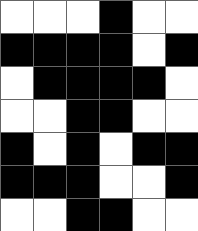[["white", "white", "white", "black", "white", "white"], ["black", "black", "black", "black", "white", "black"], ["white", "black", "black", "black", "black", "white"], ["white", "white", "black", "black", "white", "white"], ["black", "white", "black", "white", "black", "black"], ["black", "black", "black", "white", "white", "black"], ["white", "white", "black", "black", "white", "white"]]